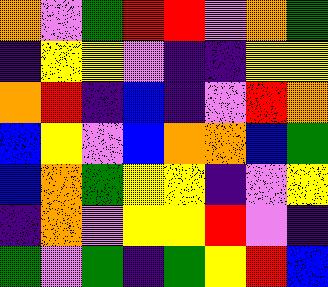[["orange", "violet", "green", "red", "red", "violet", "orange", "green"], ["indigo", "yellow", "yellow", "violet", "indigo", "indigo", "yellow", "yellow"], ["orange", "red", "indigo", "blue", "indigo", "violet", "red", "orange"], ["blue", "yellow", "violet", "blue", "orange", "orange", "blue", "green"], ["blue", "orange", "green", "yellow", "yellow", "indigo", "violet", "yellow"], ["indigo", "orange", "violet", "yellow", "yellow", "red", "violet", "indigo"], ["green", "violet", "green", "indigo", "green", "yellow", "red", "blue"]]